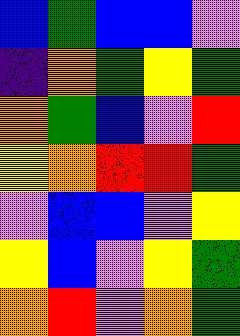[["blue", "green", "blue", "blue", "violet"], ["indigo", "orange", "green", "yellow", "green"], ["orange", "green", "blue", "violet", "red"], ["yellow", "orange", "red", "red", "green"], ["violet", "blue", "blue", "violet", "yellow"], ["yellow", "blue", "violet", "yellow", "green"], ["orange", "red", "violet", "orange", "green"]]